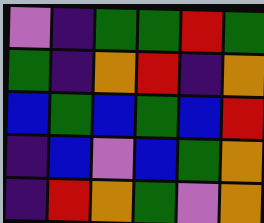[["violet", "indigo", "green", "green", "red", "green"], ["green", "indigo", "orange", "red", "indigo", "orange"], ["blue", "green", "blue", "green", "blue", "red"], ["indigo", "blue", "violet", "blue", "green", "orange"], ["indigo", "red", "orange", "green", "violet", "orange"]]